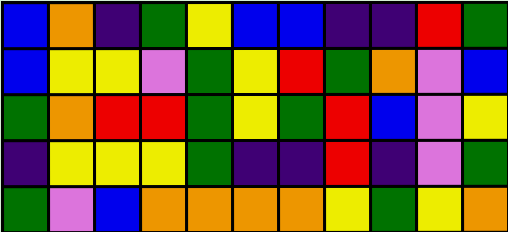[["blue", "orange", "indigo", "green", "yellow", "blue", "blue", "indigo", "indigo", "red", "green"], ["blue", "yellow", "yellow", "violet", "green", "yellow", "red", "green", "orange", "violet", "blue"], ["green", "orange", "red", "red", "green", "yellow", "green", "red", "blue", "violet", "yellow"], ["indigo", "yellow", "yellow", "yellow", "green", "indigo", "indigo", "red", "indigo", "violet", "green"], ["green", "violet", "blue", "orange", "orange", "orange", "orange", "yellow", "green", "yellow", "orange"]]